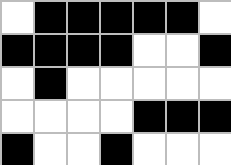[["white", "black", "black", "black", "black", "black", "white"], ["black", "black", "black", "black", "white", "white", "black"], ["white", "black", "white", "white", "white", "white", "white"], ["white", "white", "white", "white", "black", "black", "black"], ["black", "white", "white", "black", "white", "white", "white"]]